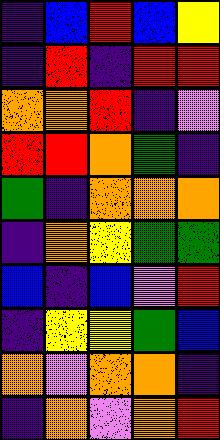[["indigo", "blue", "red", "blue", "yellow"], ["indigo", "red", "indigo", "red", "red"], ["orange", "orange", "red", "indigo", "violet"], ["red", "red", "orange", "green", "indigo"], ["green", "indigo", "orange", "orange", "orange"], ["indigo", "orange", "yellow", "green", "green"], ["blue", "indigo", "blue", "violet", "red"], ["indigo", "yellow", "yellow", "green", "blue"], ["orange", "violet", "orange", "orange", "indigo"], ["indigo", "orange", "violet", "orange", "red"]]